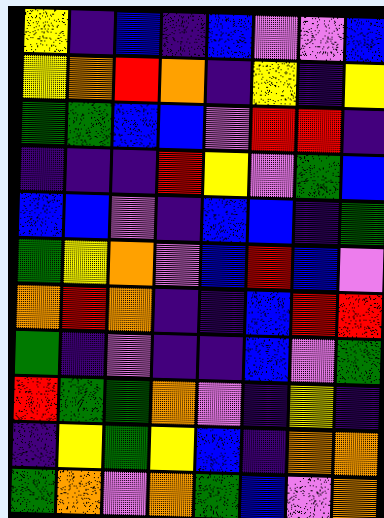[["yellow", "indigo", "blue", "indigo", "blue", "violet", "violet", "blue"], ["yellow", "orange", "red", "orange", "indigo", "yellow", "indigo", "yellow"], ["green", "green", "blue", "blue", "violet", "red", "red", "indigo"], ["indigo", "indigo", "indigo", "red", "yellow", "violet", "green", "blue"], ["blue", "blue", "violet", "indigo", "blue", "blue", "indigo", "green"], ["green", "yellow", "orange", "violet", "blue", "red", "blue", "violet"], ["orange", "red", "orange", "indigo", "indigo", "blue", "red", "red"], ["green", "indigo", "violet", "indigo", "indigo", "blue", "violet", "green"], ["red", "green", "green", "orange", "violet", "indigo", "yellow", "indigo"], ["indigo", "yellow", "green", "yellow", "blue", "indigo", "orange", "orange"], ["green", "orange", "violet", "orange", "green", "blue", "violet", "orange"]]